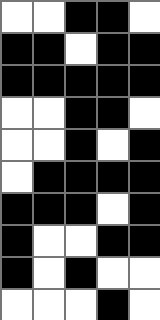[["white", "white", "black", "black", "white"], ["black", "black", "white", "black", "black"], ["black", "black", "black", "black", "black"], ["white", "white", "black", "black", "white"], ["white", "white", "black", "white", "black"], ["white", "black", "black", "black", "black"], ["black", "black", "black", "white", "black"], ["black", "white", "white", "black", "black"], ["black", "white", "black", "white", "white"], ["white", "white", "white", "black", "white"]]